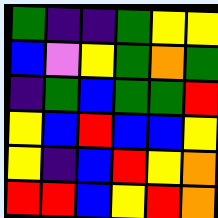[["green", "indigo", "indigo", "green", "yellow", "yellow"], ["blue", "violet", "yellow", "green", "orange", "green"], ["indigo", "green", "blue", "green", "green", "red"], ["yellow", "blue", "red", "blue", "blue", "yellow"], ["yellow", "indigo", "blue", "red", "yellow", "orange"], ["red", "red", "blue", "yellow", "red", "orange"]]